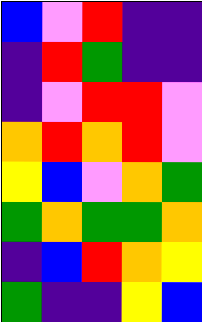[["blue", "violet", "red", "indigo", "indigo"], ["indigo", "red", "green", "indigo", "indigo"], ["indigo", "violet", "red", "red", "violet"], ["orange", "red", "orange", "red", "violet"], ["yellow", "blue", "violet", "orange", "green"], ["green", "orange", "green", "green", "orange"], ["indigo", "blue", "red", "orange", "yellow"], ["green", "indigo", "indigo", "yellow", "blue"]]